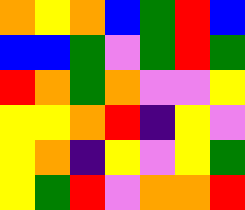[["orange", "yellow", "orange", "blue", "green", "red", "blue"], ["blue", "blue", "green", "violet", "green", "red", "green"], ["red", "orange", "green", "orange", "violet", "violet", "yellow"], ["yellow", "yellow", "orange", "red", "indigo", "yellow", "violet"], ["yellow", "orange", "indigo", "yellow", "violet", "yellow", "green"], ["yellow", "green", "red", "violet", "orange", "orange", "red"]]